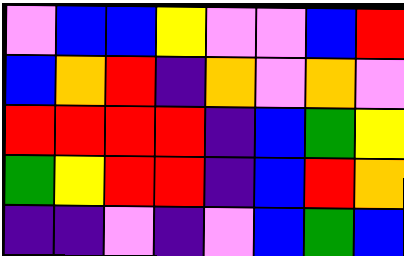[["violet", "blue", "blue", "yellow", "violet", "violet", "blue", "red"], ["blue", "orange", "red", "indigo", "orange", "violet", "orange", "violet"], ["red", "red", "red", "red", "indigo", "blue", "green", "yellow"], ["green", "yellow", "red", "red", "indigo", "blue", "red", "orange"], ["indigo", "indigo", "violet", "indigo", "violet", "blue", "green", "blue"]]